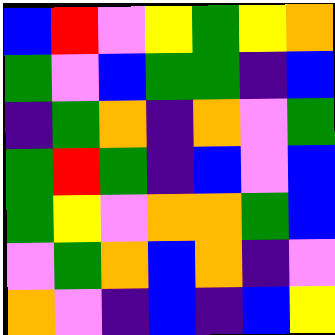[["blue", "red", "violet", "yellow", "green", "yellow", "orange"], ["green", "violet", "blue", "green", "green", "indigo", "blue"], ["indigo", "green", "orange", "indigo", "orange", "violet", "green"], ["green", "red", "green", "indigo", "blue", "violet", "blue"], ["green", "yellow", "violet", "orange", "orange", "green", "blue"], ["violet", "green", "orange", "blue", "orange", "indigo", "violet"], ["orange", "violet", "indigo", "blue", "indigo", "blue", "yellow"]]